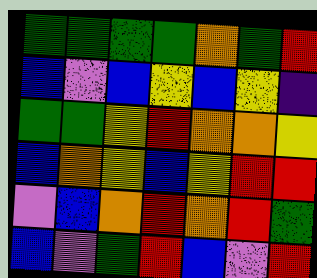[["green", "green", "green", "green", "orange", "green", "red"], ["blue", "violet", "blue", "yellow", "blue", "yellow", "indigo"], ["green", "green", "yellow", "red", "orange", "orange", "yellow"], ["blue", "orange", "yellow", "blue", "yellow", "red", "red"], ["violet", "blue", "orange", "red", "orange", "red", "green"], ["blue", "violet", "green", "red", "blue", "violet", "red"]]